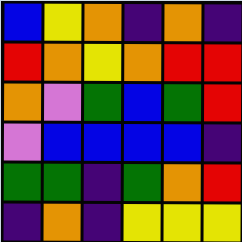[["blue", "yellow", "orange", "indigo", "orange", "indigo"], ["red", "orange", "yellow", "orange", "red", "red"], ["orange", "violet", "green", "blue", "green", "red"], ["violet", "blue", "blue", "blue", "blue", "indigo"], ["green", "green", "indigo", "green", "orange", "red"], ["indigo", "orange", "indigo", "yellow", "yellow", "yellow"]]